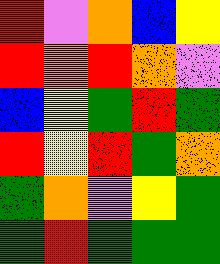[["red", "violet", "orange", "blue", "yellow"], ["red", "orange", "red", "orange", "violet"], ["blue", "yellow", "green", "red", "green"], ["red", "yellow", "red", "green", "orange"], ["green", "orange", "violet", "yellow", "green"], ["green", "red", "green", "green", "green"]]